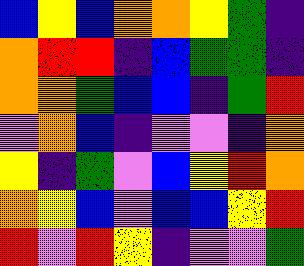[["blue", "yellow", "blue", "orange", "orange", "yellow", "green", "indigo"], ["orange", "red", "red", "indigo", "blue", "green", "green", "indigo"], ["orange", "orange", "green", "blue", "blue", "indigo", "green", "red"], ["violet", "orange", "blue", "indigo", "violet", "violet", "indigo", "orange"], ["yellow", "indigo", "green", "violet", "blue", "yellow", "red", "orange"], ["orange", "yellow", "blue", "violet", "blue", "blue", "yellow", "red"], ["red", "violet", "red", "yellow", "indigo", "violet", "violet", "green"]]